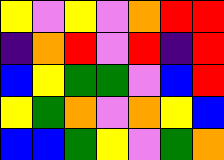[["yellow", "violet", "yellow", "violet", "orange", "red", "red"], ["indigo", "orange", "red", "violet", "red", "indigo", "red"], ["blue", "yellow", "green", "green", "violet", "blue", "red"], ["yellow", "green", "orange", "violet", "orange", "yellow", "blue"], ["blue", "blue", "green", "yellow", "violet", "green", "orange"]]